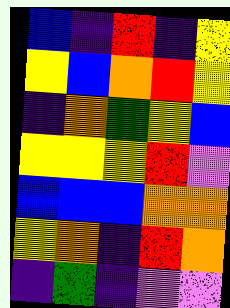[["blue", "indigo", "red", "indigo", "yellow"], ["yellow", "blue", "orange", "red", "yellow"], ["indigo", "orange", "green", "yellow", "blue"], ["yellow", "yellow", "yellow", "red", "violet"], ["blue", "blue", "blue", "orange", "orange"], ["yellow", "orange", "indigo", "red", "orange"], ["indigo", "green", "indigo", "violet", "violet"]]